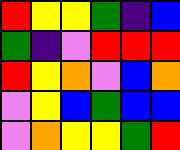[["red", "yellow", "yellow", "green", "indigo", "blue"], ["green", "indigo", "violet", "red", "red", "red"], ["red", "yellow", "orange", "violet", "blue", "orange"], ["violet", "yellow", "blue", "green", "blue", "blue"], ["violet", "orange", "yellow", "yellow", "green", "red"]]